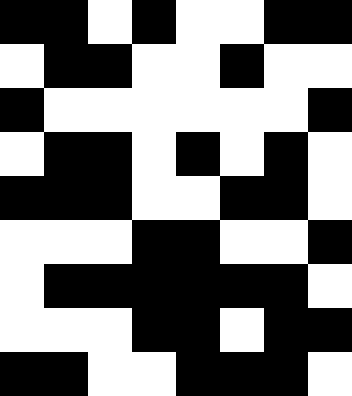[["black", "black", "white", "black", "white", "white", "black", "black"], ["white", "black", "black", "white", "white", "black", "white", "white"], ["black", "white", "white", "white", "white", "white", "white", "black"], ["white", "black", "black", "white", "black", "white", "black", "white"], ["black", "black", "black", "white", "white", "black", "black", "white"], ["white", "white", "white", "black", "black", "white", "white", "black"], ["white", "black", "black", "black", "black", "black", "black", "white"], ["white", "white", "white", "black", "black", "white", "black", "black"], ["black", "black", "white", "white", "black", "black", "black", "white"]]